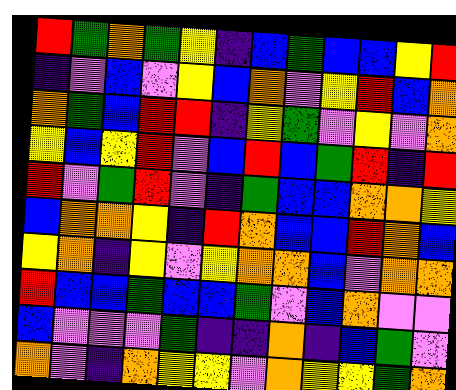[["red", "green", "orange", "green", "yellow", "indigo", "blue", "green", "blue", "blue", "yellow", "red"], ["indigo", "violet", "blue", "violet", "yellow", "blue", "orange", "violet", "yellow", "red", "blue", "orange"], ["orange", "green", "blue", "red", "red", "indigo", "yellow", "green", "violet", "yellow", "violet", "orange"], ["yellow", "blue", "yellow", "red", "violet", "blue", "red", "blue", "green", "red", "indigo", "red"], ["red", "violet", "green", "red", "violet", "indigo", "green", "blue", "blue", "orange", "orange", "yellow"], ["blue", "orange", "orange", "yellow", "indigo", "red", "orange", "blue", "blue", "red", "orange", "blue"], ["yellow", "orange", "indigo", "yellow", "violet", "yellow", "orange", "orange", "blue", "violet", "orange", "orange"], ["red", "blue", "blue", "green", "blue", "blue", "green", "violet", "blue", "orange", "violet", "violet"], ["blue", "violet", "violet", "violet", "green", "indigo", "indigo", "orange", "indigo", "blue", "green", "violet"], ["orange", "violet", "indigo", "orange", "yellow", "yellow", "violet", "orange", "yellow", "yellow", "green", "orange"]]